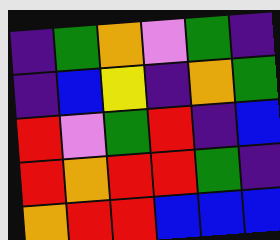[["indigo", "green", "orange", "violet", "green", "indigo"], ["indigo", "blue", "yellow", "indigo", "orange", "green"], ["red", "violet", "green", "red", "indigo", "blue"], ["red", "orange", "red", "red", "green", "indigo"], ["orange", "red", "red", "blue", "blue", "blue"]]